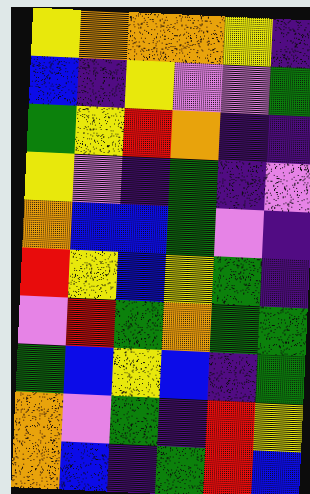[["yellow", "orange", "orange", "orange", "yellow", "indigo"], ["blue", "indigo", "yellow", "violet", "violet", "green"], ["green", "yellow", "red", "orange", "indigo", "indigo"], ["yellow", "violet", "indigo", "green", "indigo", "violet"], ["orange", "blue", "blue", "green", "violet", "indigo"], ["red", "yellow", "blue", "yellow", "green", "indigo"], ["violet", "red", "green", "orange", "green", "green"], ["green", "blue", "yellow", "blue", "indigo", "green"], ["orange", "violet", "green", "indigo", "red", "yellow"], ["orange", "blue", "indigo", "green", "red", "blue"]]